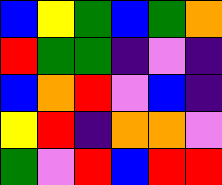[["blue", "yellow", "green", "blue", "green", "orange"], ["red", "green", "green", "indigo", "violet", "indigo"], ["blue", "orange", "red", "violet", "blue", "indigo"], ["yellow", "red", "indigo", "orange", "orange", "violet"], ["green", "violet", "red", "blue", "red", "red"]]